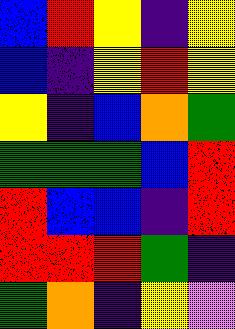[["blue", "red", "yellow", "indigo", "yellow"], ["blue", "indigo", "yellow", "red", "yellow"], ["yellow", "indigo", "blue", "orange", "green"], ["green", "green", "green", "blue", "red"], ["red", "blue", "blue", "indigo", "red"], ["red", "red", "red", "green", "indigo"], ["green", "orange", "indigo", "yellow", "violet"]]